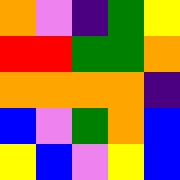[["orange", "violet", "indigo", "green", "yellow"], ["red", "red", "green", "green", "orange"], ["orange", "orange", "orange", "orange", "indigo"], ["blue", "violet", "green", "orange", "blue"], ["yellow", "blue", "violet", "yellow", "blue"]]